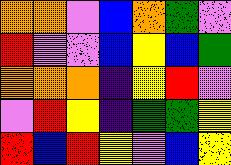[["orange", "orange", "violet", "blue", "orange", "green", "violet"], ["red", "violet", "violet", "blue", "yellow", "blue", "green"], ["orange", "orange", "orange", "indigo", "yellow", "red", "violet"], ["violet", "red", "yellow", "indigo", "green", "green", "yellow"], ["red", "blue", "red", "yellow", "violet", "blue", "yellow"]]